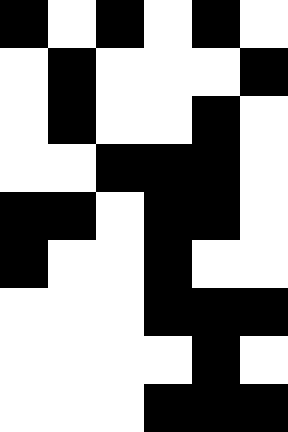[["black", "white", "black", "white", "black", "white"], ["white", "black", "white", "white", "white", "black"], ["white", "black", "white", "white", "black", "white"], ["white", "white", "black", "black", "black", "white"], ["black", "black", "white", "black", "black", "white"], ["black", "white", "white", "black", "white", "white"], ["white", "white", "white", "black", "black", "black"], ["white", "white", "white", "white", "black", "white"], ["white", "white", "white", "black", "black", "black"]]